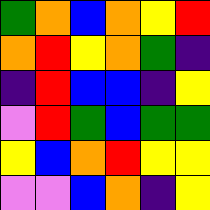[["green", "orange", "blue", "orange", "yellow", "red"], ["orange", "red", "yellow", "orange", "green", "indigo"], ["indigo", "red", "blue", "blue", "indigo", "yellow"], ["violet", "red", "green", "blue", "green", "green"], ["yellow", "blue", "orange", "red", "yellow", "yellow"], ["violet", "violet", "blue", "orange", "indigo", "yellow"]]